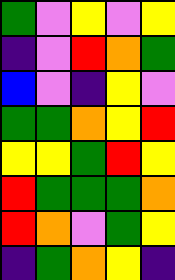[["green", "violet", "yellow", "violet", "yellow"], ["indigo", "violet", "red", "orange", "green"], ["blue", "violet", "indigo", "yellow", "violet"], ["green", "green", "orange", "yellow", "red"], ["yellow", "yellow", "green", "red", "yellow"], ["red", "green", "green", "green", "orange"], ["red", "orange", "violet", "green", "yellow"], ["indigo", "green", "orange", "yellow", "indigo"]]